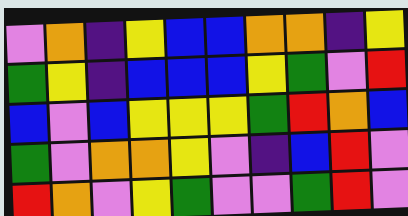[["violet", "orange", "indigo", "yellow", "blue", "blue", "orange", "orange", "indigo", "yellow"], ["green", "yellow", "indigo", "blue", "blue", "blue", "yellow", "green", "violet", "red"], ["blue", "violet", "blue", "yellow", "yellow", "yellow", "green", "red", "orange", "blue"], ["green", "violet", "orange", "orange", "yellow", "violet", "indigo", "blue", "red", "violet"], ["red", "orange", "violet", "yellow", "green", "violet", "violet", "green", "red", "violet"]]